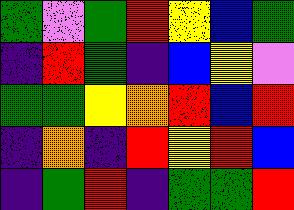[["green", "violet", "green", "red", "yellow", "blue", "green"], ["indigo", "red", "green", "indigo", "blue", "yellow", "violet"], ["green", "green", "yellow", "orange", "red", "blue", "red"], ["indigo", "orange", "indigo", "red", "yellow", "red", "blue"], ["indigo", "green", "red", "indigo", "green", "green", "red"]]